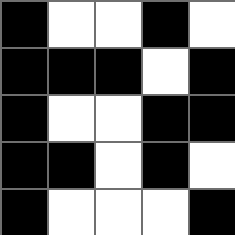[["black", "white", "white", "black", "white"], ["black", "black", "black", "white", "black"], ["black", "white", "white", "black", "black"], ["black", "black", "white", "black", "white"], ["black", "white", "white", "white", "black"]]